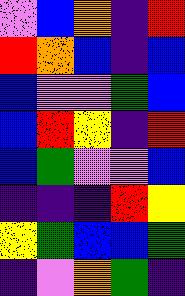[["violet", "blue", "orange", "indigo", "red"], ["red", "orange", "blue", "indigo", "blue"], ["blue", "violet", "violet", "green", "blue"], ["blue", "red", "yellow", "indigo", "red"], ["blue", "green", "violet", "violet", "blue"], ["indigo", "indigo", "indigo", "red", "yellow"], ["yellow", "green", "blue", "blue", "green"], ["indigo", "violet", "orange", "green", "indigo"]]